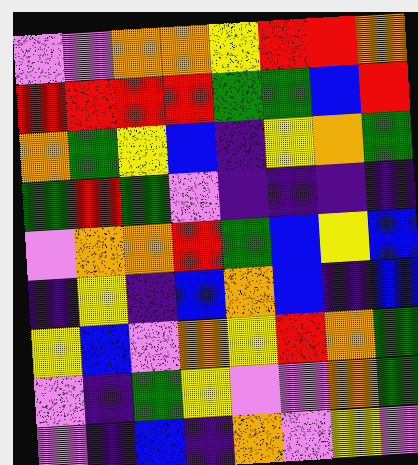[["violet", "violet", "orange", "orange", "yellow", "red", "red", "orange"], ["red", "red", "red", "red", "green", "green", "blue", "red"], ["orange", "green", "yellow", "blue", "indigo", "yellow", "orange", "green"], ["green", "red", "green", "violet", "indigo", "indigo", "indigo", "indigo"], ["violet", "orange", "orange", "red", "green", "blue", "yellow", "blue"], ["indigo", "yellow", "indigo", "blue", "orange", "blue", "indigo", "blue"], ["yellow", "blue", "violet", "orange", "yellow", "red", "orange", "green"], ["violet", "indigo", "green", "yellow", "violet", "violet", "orange", "green"], ["violet", "indigo", "blue", "indigo", "orange", "violet", "yellow", "violet"]]